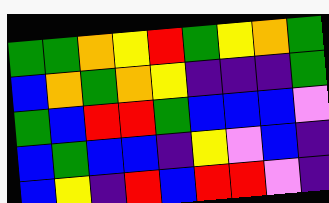[["green", "green", "orange", "yellow", "red", "green", "yellow", "orange", "green"], ["blue", "orange", "green", "orange", "yellow", "indigo", "indigo", "indigo", "green"], ["green", "blue", "red", "red", "green", "blue", "blue", "blue", "violet"], ["blue", "green", "blue", "blue", "indigo", "yellow", "violet", "blue", "indigo"], ["blue", "yellow", "indigo", "red", "blue", "red", "red", "violet", "indigo"]]